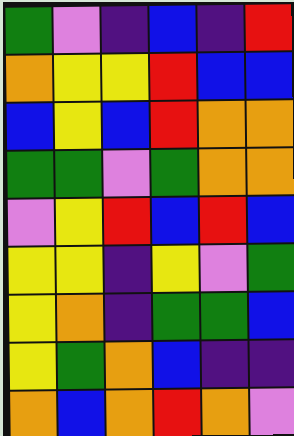[["green", "violet", "indigo", "blue", "indigo", "red"], ["orange", "yellow", "yellow", "red", "blue", "blue"], ["blue", "yellow", "blue", "red", "orange", "orange"], ["green", "green", "violet", "green", "orange", "orange"], ["violet", "yellow", "red", "blue", "red", "blue"], ["yellow", "yellow", "indigo", "yellow", "violet", "green"], ["yellow", "orange", "indigo", "green", "green", "blue"], ["yellow", "green", "orange", "blue", "indigo", "indigo"], ["orange", "blue", "orange", "red", "orange", "violet"]]